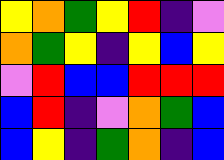[["yellow", "orange", "green", "yellow", "red", "indigo", "violet"], ["orange", "green", "yellow", "indigo", "yellow", "blue", "yellow"], ["violet", "red", "blue", "blue", "red", "red", "red"], ["blue", "red", "indigo", "violet", "orange", "green", "blue"], ["blue", "yellow", "indigo", "green", "orange", "indigo", "blue"]]